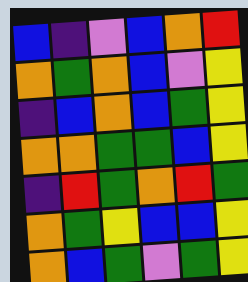[["blue", "indigo", "violet", "blue", "orange", "red"], ["orange", "green", "orange", "blue", "violet", "yellow"], ["indigo", "blue", "orange", "blue", "green", "yellow"], ["orange", "orange", "green", "green", "blue", "yellow"], ["indigo", "red", "green", "orange", "red", "green"], ["orange", "green", "yellow", "blue", "blue", "yellow"], ["orange", "blue", "green", "violet", "green", "yellow"]]